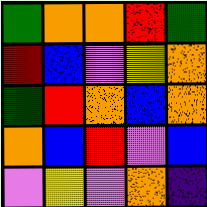[["green", "orange", "orange", "red", "green"], ["red", "blue", "violet", "yellow", "orange"], ["green", "red", "orange", "blue", "orange"], ["orange", "blue", "red", "violet", "blue"], ["violet", "yellow", "violet", "orange", "indigo"]]